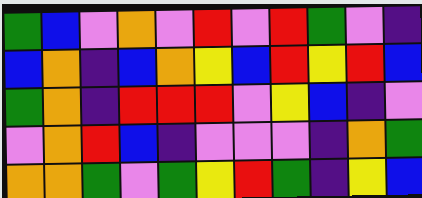[["green", "blue", "violet", "orange", "violet", "red", "violet", "red", "green", "violet", "indigo"], ["blue", "orange", "indigo", "blue", "orange", "yellow", "blue", "red", "yellow", "red", "blue"], ["green", "orange", "indigo", "red", "red", "red", "violet", "yellow", "blue", "indigo", "violet"], ["violet", "orange", "red", "blue", "indigo", "violet", "violet", "violet", "indigo", "orange", "green"], ["orange", "orange", "green", "violet", "green", "yellow", "red", "green", "indigo", "yellow", "blue"]]